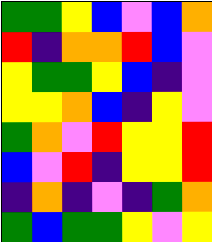[["green", "green", "yellow", "blue", "violet", "blue", "orange"], ["red", "indigo", "orange", "orange", "red", "blue", "violet"], ["yellow", "green", "green", "yellow", "blue", "indigo", "violet"], ["yellow", "yellow", "orange", "blue", "indigo", "yellow", "violet"], ["green", "orange", "violet", "red", "yellow", "yellow", "red"], ["blue", "violet", "red", "indigo", "yellow", "yellow", "red"], ["indigo", "orange", "indigo", "violet", "indigo", "green", "orange"], ["green", "blue", "green", "green", "yellow", "violet", "yellow"]]